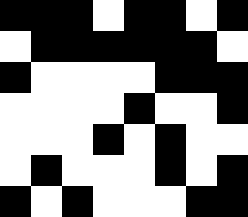[["black", "black", "black", "white", "black", "black", "white", "black"], ["white", "black", "black", "black", "black", "black", "black", "white"], ["black", "white", "white", "white", "white", "black", "black", "black"], ["white", "white", "white", "white", "black", "white", "white", "black"], ["white", "white", "white", "black", "white", "black", "white", "white"], ["white", "black", "white", "white", "white", "black", "white", "black"], ["black", "white", "black", "white", "white", "white", "black", "black"]]